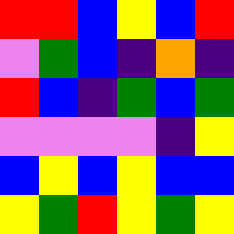[["red", "red", "blue", "yellow", "blue", "red"], ["violet", "green", "blue", "indigo", "orange", "indigo"], ["red", "blue", "indigo", "green", "blue", "green"], ["violet", "violet", "violet", "violet", "indigo", "yellow"], ["blue", "yellow", "blue", "yellow", "blue", "blue"], ["yellow", "green", "red", "yellow", "green", "yellow"]]